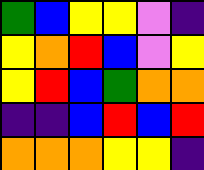[["green", "blue", "yellow", "yellow", "violet", "indigo"], ["yellow", "orange", "red", "blue", "violet", "yellow"], ["yellow", "red", "blue", "green", "orange", "orange"], ["indigo", "indigo", "blue", "red", "blue", "red"], ["orange", "orange", "orange", "yellow", "yellow", "indigo"]]